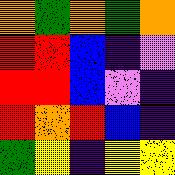[["orange", "green", "orange", "green", "orange"], ["red", "red", "blue", "indigo", "violet"], ["red", "red", "blue", "violet", "indigo"], ["red", "orange", "red", "blue", "indigo"], ["green", "yellow", "indigo", "yellow", "yellow"]]